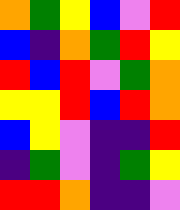[["orange", "green", "yellow", "blue", "violet", "red"], ["blue", "indigo", "orange", "green", "red", "yellow"], ["red", "blue", "red", "violet", "green", "orange"], ["yellow", "yellow", "red", "blue", "red", "orange"], ["blue", "yellow", "violet", "indigo", "indigo", "red"], ["indigo", "green", "violet", "indigo", "green", "yellow"], ["red", "red", "orange", "indigo", "indigo", "violet"]]